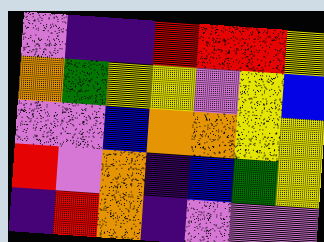[["violet", "indigo", "indigo", "red", "red", "red", "yellow"], ["orange", "green", "yellow", "yellow", "violet", "yellow", "blue"], ["violet", "violet", "blue", "orange", "orange", "yellow", "yellow"], ["red", "violet", "orange", "indigo", "blue", "green", "yellow"], ["indigo", "red", "orange", "indigo", "violet", "violet", "violet"]]